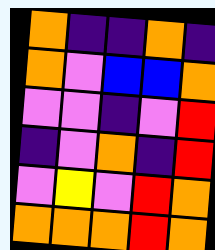[["orange", "indigo", "indigo", "orange", "indigo"], ["orange", "violet", "blue", "blue", "orange"], ["violet", "violet", "indigo", "violet", "red"], ["indigo", "violet", "orange", "indigo", "red"], ["violet", "yellow", "violet", "red", "orange"], ["orange", "orange", "orange", "red", "orange"]]